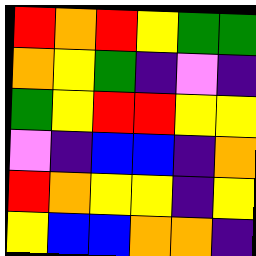[["red", "orange", "red", "yellow", "green", "green"], ["orange", "yellow", "green", "indigo", "violet", "indigo"], ["green", "yellow", "red", "red", "yellow", "yellow"], ["violet", "indigo", "blue", "blue", "indigo", "orange"], ["red", "orange", "yellow", "yellow", "indigo", "yellow"], ["yellow", "blue", "blue", "orange", "orange", "indigo"]]